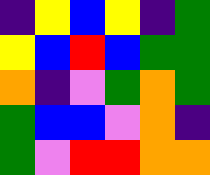[["indigo", "yellow", "blue", "yellow", "indigo", "green"], ["yellow", "blue", "red", "blue", "green", "green"], ["orange", "indigo", "violet", "green", "orange", "green"], ["green", "blue", "blue", "violet", "orange", "indigo"], ["green", "violet", "red", "red", "orange", "orange"]]